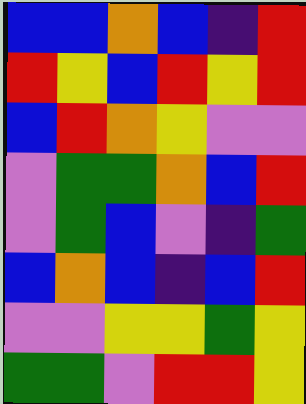[["blue", "blue", "orange", "blue", "indigo", "red"], ["red", "yellow", "blue", "red", "yellow", "red"], ["blue", "red", "orange", "yellow", "violet", "violet"], ["violet", "green", "green", "orange", "blue", "red"], ["violet", "green", "blue", "violet", "indigo", "green"], ["blue", "orange", "blue", "indigo", "blue", "red"], ["violet", "violet", "yellow", "yellow", "green", "yellow"], ["green", "green", "violet", "red", "red", "yellow"]]